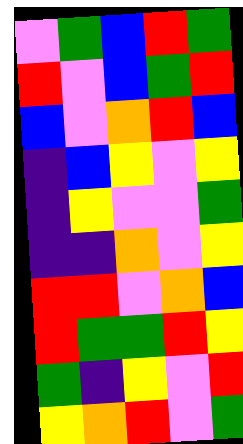[["violet", "green", "blue", "red", "green"], ["red", "violet", "blue", "green", "red"], ["blue", "violet", "orange", "red", "blue"], ["indigo", "blue", "yellow", "violet", "yellow"], ["indigo", "yellow", "violet", "violet", "green"], ["indigo", "indigo", "orange", "violet", "yellow"], ["red", "red", "violet", "orange", "blue"], ["red", "green", "green", "red", "yellow"], ["green", "indigo", "yellow", "violet", "red"], ["yellow", "orange", "red", "violet", "green"]]